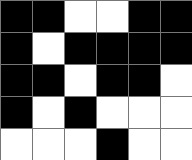[["black", "black", "white", "white", "black", "black"], ["black", "white", "black", "black", "black", "black"], ["black", "black", "white", "black", "black", "white"], ["black", "white", "black", "white", "white", "white"], ["white", "white", "white", "black", "white", "white"]]